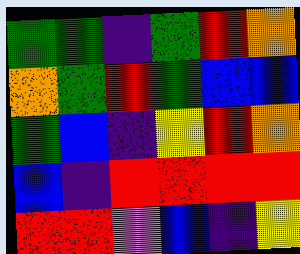[["green", "green", "indigo", "green", "red", "orange"], ["orange", "green", "red", "green", "blue", "blue"], ["green", "blue", "indigo", "yellow", "red", "orange"], ["blue", "indigo", "red", "red", "red", "red"], ["red", "red", "violet", "blue", "indigo", "yellow"]]